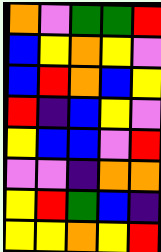[["orange", "violet", "green", "green", "red"], ["blue", "yellow", "orange", "yellow", "violet"], ["blue", "red", "orange", "blue", "yellow"], ["red", "indigo", "blue", "yellow", "violet"], ["yellow", "blue", "blue", "violet", "red"], ["violet", "violet", "indigo", "orange", "orange"], ["yellow", "red", "green", "blue", "indigo"], ["yellow", "yellow", "orange", "yellow", "red"]]